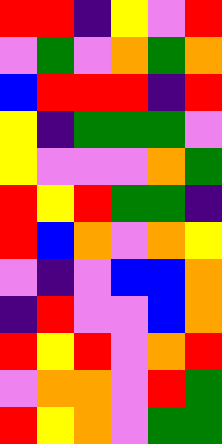[["red", "red", "indigo", "yellow", "violet", "red"], ["violet", "green", "violet", "orange", "green", "orange"], ["blue", "red", "red", "red", "indigo", "red"], ["yellow", "indigo", "green", "green", "green", "violet"], ["yellow", "violet", "violet", "violet", "orange", "green"], ["red", "yellow", "red", "green", "green", "indigo"], ["red", "blue", "orange", "violet", "orange", "yellow"], ["violet", "indigo", "violet", "blue", "blue", "orange"], ["indigo", "red", "violet", "violet", "blue", "orange"], ["red", "yellow", "red", "violet", "orange", "red"], ["violet", "orange", "orange", "violet", "red", "green"], ["red", "yellow", "orange", "violet", "green", "green"]]